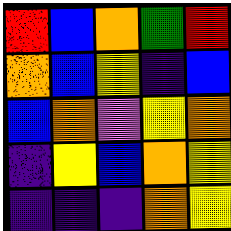[["red", "blue", "orange", "green", "red"], ["orange", "blue", "yellow", "indigo", "blue"], ["blue", "orange", "violet", "yellow", "orange"], ["indigo", "yellow", "blue", "orange", "yellow"], ["indigo", "indigo", "indigo", "orange", "yellow"]]